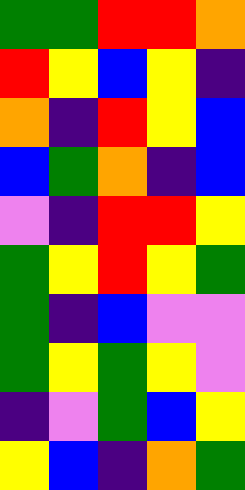[["green", "green", "red", "red", "orange"], ["red", "yellow", "blue", "yellow", "indigo"], ["orange", "indigo", "red", "yellow", "blue"], ["blue", "green", "orange", "indigo", "blue"], ["violet", "indigo", "red", "red", "yellow"], ["green", "yellow", "red", "yellow", "green"], ["green", "indigo", "blue", "violet", "violet"], ["green", "yellow", "green", "yellow", "violet"], ["indigo", "violet", "green", "blue", "yellow"], ["yellow", "blue", "indigo", "orange", "green"]]